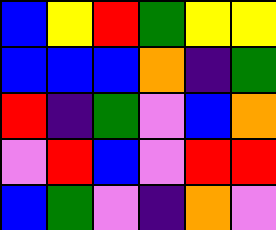[["blue", "yellow", "red", "green", "yellow", "yellow"], ["blue", "blue", "blue", "orange", "indigo", "green"], ["red", "indigo", "green", "violet", "blue", "orange"], ["violet", "red", "blue", "violet", "red", "red"], ["blue", "green", "violet", "indigo", "orange", "violet"]]